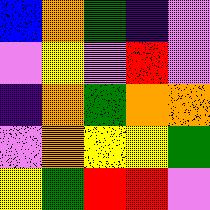[["blue", "orange", "green", "indigo", "violet"], ["violet", "yellow", "violet", "red", "violet"], ["indigo", "orange", "green", "orange", "orange"], ["violet", "orange", "yellow", "yellow", "green"], ["yellow", "green", "red", "red", "violet"]]